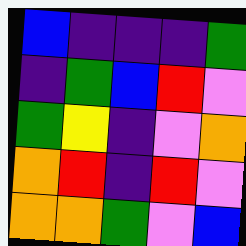[["blue", "indigo", "indigo", "indigo", "green"], ["indigo", "green", "blue", "red", "violet"], ["green", "yellow", "indigo", "violet", "orange"], ["orange", "red", "indigo", "red", "violet"], ["orange", "orange", "green", "violet", "blue"]]